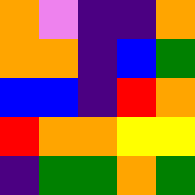[["orange", "violet", "indigo", "indigo", "orange"], ["orange", "orange", "indigo", "blue", "green"], ["blue", "blue", "indigo", "red", "orange"], ["red", "orange", "orange", "yellow", "yellow"], ["indigo", "green", "green", "orange", "green"]]